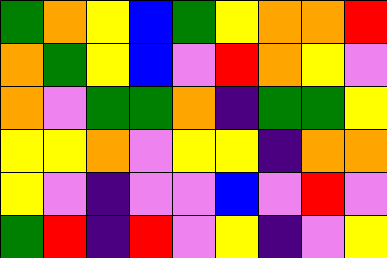[["green", "orange", "yellow", "blue", "green", "yellow", "orange", "orange", "red"], ["orange", "green", "yellow", "blue", "violet", "red", "orange", "yellow", "violet"], ["orange", "violet", "green", "green", "orange", "indigo", "green", "green", "yellow"], ["yellow", "yellow", "orange", "violet", "yellow", "yellow", "indigo", "orange", "orange"], ["yellow", "violet", "indigo", "violet", "violet", "blue", "violet", "red", "violet"], ["green", "red", "indigo", "red", "violet", "yellow", "indigo", "violet", "yellow"]]